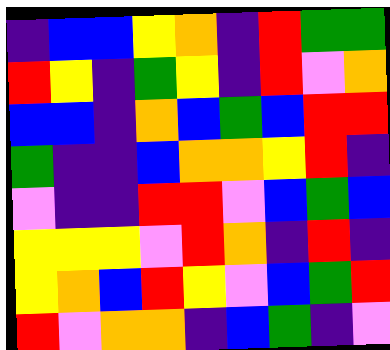[["indigo", "blue", "blue", "yellow", "orange", "indigo", "red", "green", "green"], ["red", "yellow", "indigo", "green", "yellow", "indigo", "red", "violet", "orange"], ["blue", "blue", "indigo", "orange", "blue", "green", "blue", "red", "red"], ["green", "indigo", "indigo", "blue", "orange", "orange", "yellow", "red", "indigo"], ["violet", "indigo", "indigo", "red", "red", "violet", "blue", "green", "blue"], ["yellow", "yellow", "yellow", "violet", "red", "orange", "indigo", "red", "indigo"], ["yellow", "orange", "blue", "red", "yellow", "violet", "blue", "green", "red"], ["red", "violet", "orange", "orange", "indigo", "blue", "green", "indigo", "violet"]]